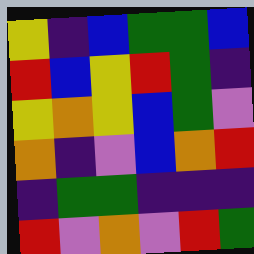[["yellow", "indigo", "blue", "green", "green", "blue"], ["red", "blue", "yellow", "red", "green", "indigo"], ["yellow", "orange", "yellow", "blue", "green", "violet"], ["orange", "indigo", "violet", "blue", "orange", "red"], ["indigo", "green", "green", "indigo", "indigo", "indigo"], ["red", "violet", "orange", "violet", "red", "green"]]